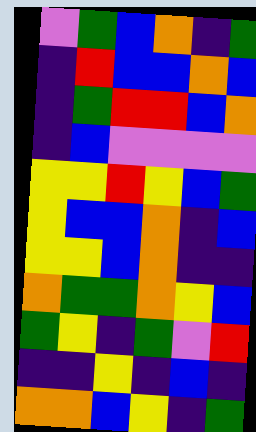[["violet", "green", "blue", "orange", "indigo", "green"], ["indigo", "red", "blue", "blue", "orange", "blue"], ["indigo", "green", "red", "red", "blue", "orange"], ["indigo", "blue", "violet", "violet", "violet", "violet"], ["yellow", "yellow", "red", "yellow", "blue", "green"], ["yellow", "blue", "blue", "orange", "indigo", "blue"], ["yellow", "yellow", "blue", "orange", "indigo", "indigo"], ["orange", "green", "green", "orange", "yellow", "blue"], ["green", "yellow", "indigo", "green", "violet", "red"], ["indigo", "indigo", "yellow", "indigo", "blue", "indigo"], ["orange", "orange", "blue", "yellow", "indigo", "green"]]